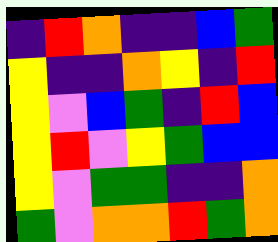[["indigo", "red", "orange", "indigo", "indigo", "blue", "green"], ["yellow", "indigo", "indigo", "orange", "yellow", "indigo", "red"], ["yellow", "violet", "blue", "green", "indigo", "red", "blue"], ["yellow", "red", "violet", "yellow", "green", "blue", "blue"], ["yellow", "violet", "green", "green", "indigo", "indigo", "orange"], ["green", "violet", "orange", "orange", "red", "green", "orange"]]